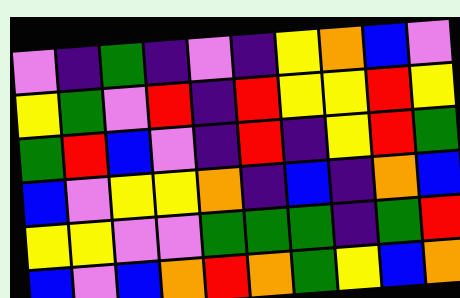[["violet", "indigo", "green", "indigo", "violet", "indigo", "yellow", "orange", "blue", "violet"], ["yellow", "green", "violet", "red", "indigo", "red", "yellow", "yellow", "red", "yellow"], ["green", "red", "blue", "violet", "indigo", "red", "indigo", "yellow", "red", "green"], ["blue", "violet", "yellow", "yellow", "orange", "indigo", "blue", "indigo", "orange", "blue"], ["yellow", "yellow", "violet", "violet", "green", "green", "green", "indigo", "green", "red"], ["blue", "violet", "blue", "orange", "red", "orange", "green", "yellow", "blue", "orange"]]